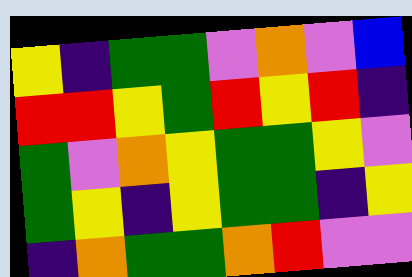[["yellow", "indigo", "green", "green", "violet", "orange", "violet", "blue"], ["red", "red", "yellow", "green", "red", "yellow", "red", "indigo"], ["green", "violet", "orange", "yellow", "green", "green", "yellow", "violet"], ["green", "yellow", "indigo", "yellow", "green", "green", "indigo", "yellow"], ["indigo", "orange", "green", "green", "orange", "red", "violet", "violet"]]